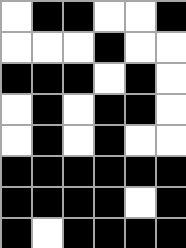[["white", "black", "black", "white", "white", "black"], ["white", "white", "white", "black", "white", "white"], ["black", "black", "black", "white", "black", "white"], ["white", "black", "white", "black", "black", "white"], ["white", "black", "white", "black", "white", "white"], ["black", "black", "black", "black", "black", "black"], ["black", "black", "black", "black", "white", "black"], ["black", "white", "black", "black", "black", "black"]]